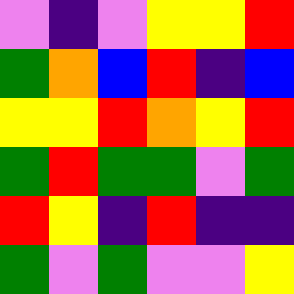[["violet", "indigo", "violet", "yellow", "yellow", "red"], ["green", "orange", "blue", "red", "indigo", "blue"], ["yellow", "yellow", "red", "orange", "yellow", "red"], ["green", "red", "green", "green", "violet", "green"], ["red", "yellow", "indigo", "red", "indigo", "indigo"], ["green", "violet", "green", "violet", "violet", "yellow"]]